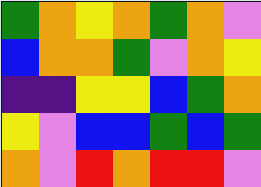[["green", "orange", "yellow", "orange", "green", "orange", "violet"], ["blue", "orange", "orange", "green", "violet", "orange", "yellow"], ["indigo", "indigo", "yellow", "yellow", "blue", "green", "orange"], ["yellow", "violet", "blue", "blue", "green", "blue", "green"], ["orange", "violet", "red", "orange", "red", "red", "violet"]]